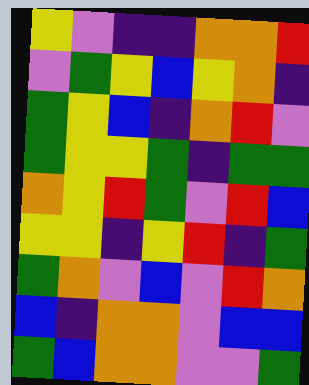[["yellow", "violet", "indigo", "indigo", "orange", "orange", "red"], ["violet", "green", "yellow", "blue", "yellow", "orange", "indigo"], ["green", "yellow", "blue", "indigo", "orange", "red", "violet"], ["green", "yellow", "yellow", "green", "indigo", "green", "green"], ["orange", "yellow", "red", "green", "violet", "red", "blue"], ["yellow", "yellow", "indigo", "yellow", "red", "indigo", "green"], ["green", "orange", "violet", "blue", "violet", "red", "orange"], ["blue", "indigo", "orange", "orange", "violet", "blue", "blue"], ["green", "blue", "orange", "orange", "violet", "violet", "green"]]